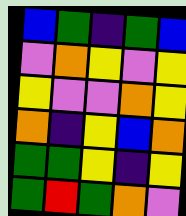[["blue", "green", "indigo", "green", "blue"], ["violet", "orange", "yellow", "violet", "yellow"], ["yellow", "violet", "violet", "orange", "yellow"], ["orange", "indigo", "yellow", "blue", "orange"], ["green", "green", "yellow", "indigo", "yellow"], ["green", "red", "green", "orange", "violet"]]